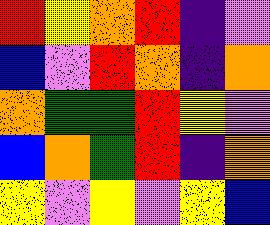[["red", "yellow", "orange", "red", "indigo", "violet"], ["blue", "violet", "red", "orange", "indigo", "orange"], ["orange", "green", "green", "red", "yellow", "violet"], ["blue", "orange", "green", "red", "indigo", "orange"], ["yellow", "violet", "yellow", "violet", "yellow", "blue"]]